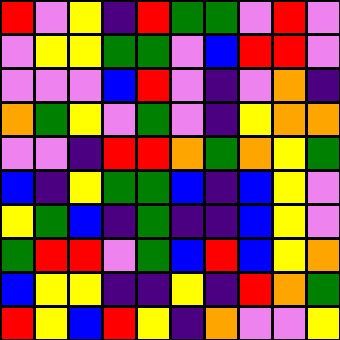[["red", "violet", "yellow", "indigo", "red", "green", "green", "violet", "red", "violet"], ["violet", "yellow", "yellow", "green", "green", "violet", "blue", "red", "red", "violet"], ["violet", "violet", "violet", "blue", "red", "violet", "indigo", "violet", "orange", "indigo"], ["orange", "green", "yellow", "violet", "green", "violet", "indigo", "yellow", "orange", "orange"], ["violet", "violet", "indigo", "red", "red", "orange", "green", "orange", "yellow", "green"], ["blue", "indigo", "yellow", "green", "green", "blue", "indigo", "blue", "yellow", "violet"], ["yellow", "green", "blue", "indigo", "green", "indigo", "indigo", "blue", "yellow", "violet"], ["green", "red", "red", "violet", "green", "blue", "red", "blue", "yellow", "orange"], ["blue", "yellow", "yellow", "indigo", "indigo", "yellow", "indigo", "red", "orange", "green"], ["red", "yellow", "blue", "red", "yellow", "indigo", "orange", "violet", "violet", "yellow"]]